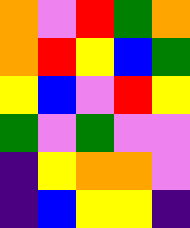[["orange", "violet", "red", "green", "orange"], ["orange", "red", "yellow", "blue", "green"], ["yellow", "blue", "violet", "red", "yellow"], ["green", "violet", "green", "violet", "violet"], ["indigo", "yellow", "orange", "orange", "violet"], ["indigo", "blue", "yellow", "yellow", "indigo"]]